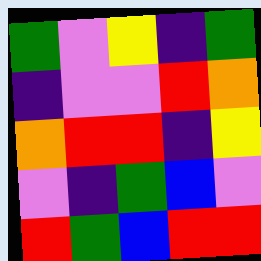[["green", "violet", "yellow", "indigo", "green"], ["indigo", "violet", "violet", "red", "orange"], ["orange", "red", "red", "indigo", "yellow"], ["violet", "indigo", "green", "blue", "violet"], ["red", "green", "blue", "red", "red"]]